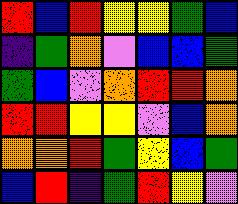[["red", "blue", "red", "yellow", "yellow", "green", "blue"], ["indigo", "green", "orange", "violet", "blue", "blue", "green"], ["green", "blue", "violet", "orange", "red", "red", "orange"], ["red", "red", "yellow", "yellow", "violet", "blue", "orange"], ["orange", "orange", "red", "green", "yellow", "blue", "green"], ["blue", "red", "indigo", "green", "red", "yellow", "violet"]]